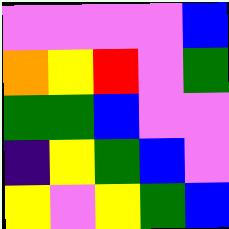[["violet", "violet", "violet", "violet", "blue"], ["orange", "yellow", "red", "violet", "green"], ["green", "green", "blue", "violet", "violet"], ["indigo", "yellow", "green", "blue", "violet"], ["yellow", "violet", "yellow", "green", "blue"]]